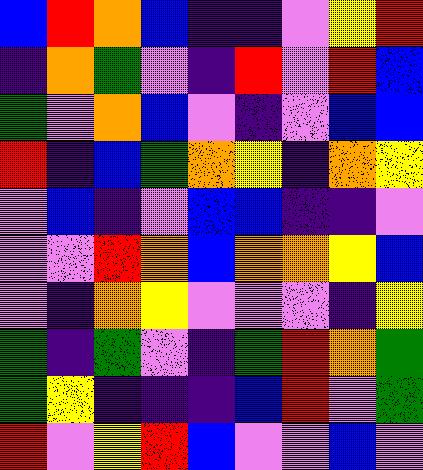[["blue", "red", "orange", "blue", "indigo", "indigo", "violet", "yellow", "red"], ["indigo", "orange", "green", "violet", "indigo", "red", "violet", "red", "blue"], ["green", "violet", "orange", "blue", "violet", "indigo", "violet", "blue", "blue"], ["red", "indigo", "blue", "green", "orange", "yellow", "indigo", "orange", "yellow"], ["violet", "blue", "indigo", "violet", "blue", "blue", "indigo", "indigo", "violet"], ["violet", "violet", "red", "orange", "blue", "orange", "orange", "yellow", "blue"], ["violet", "indigo", "orange", "yellow", "violet", "violet", "violet", "indigo", "yellow"], ["green", "indigo", "green", "violet", "indigo", "green", "red", "orange", "green"], ["green", "yellow", "indigo", "indigo", "indigo", "blue", "red", "violet", "green"], ["red", "violet", "yellow", "red", "blue", "violet", "violet", "blue", "violet"]]